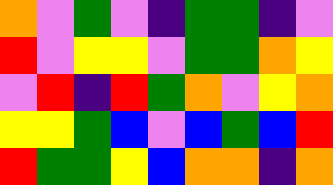[["orange", "violet", "green", "violet", "indigo", "green", "green", "indigo", "violet"], ["red", "violet", "yellow", "yellow", "violet", "green", "green", "orange", "yellow"], ["violet", "red", "indigo", "red", "green", "orange", "violet", "yellow", "orange"], ["yellow", "yellow", "green", "blue", "violet", "blue", "green", "blue", "red"], ["red", "green", "green", "yellow", "blue", "orange", "orange", "indigo", "orange"]]